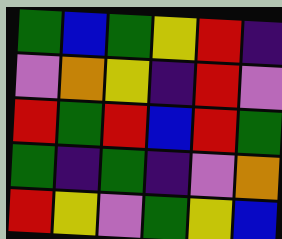[["green", "blue", "green", "yellow", "red", "indigo"], ["violet", "orange", "yellow", "indigo", "red", "violet"], ["red", "green", "red", "blue", "red", "green"], ["green", "indigo", "green", "indigo", "violet", "orange"], ["red", "yellow", "violet", "green", "yellow", "blue"]]